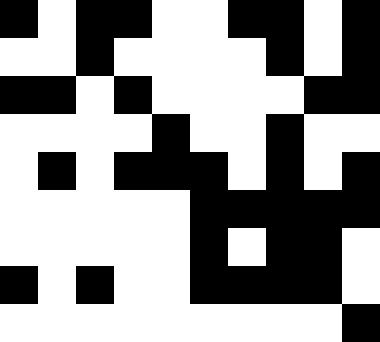[["black", "white", "black", "black", "white", "white", "black", "black", "white", "black"], ["white", "white", "black", "white", "white", "white", "white", "black", "white", "black"], ["black", "black", "white", "black", "white", "white", "white", "white", "black", "black"], ["white", "white", "white", "white", "black", "white", "white", "black", "white", "white"], ["white", "black", "white", "black", "black", "black", "white", "black", "white", "black"], ["white", "white", "white", "white", "white", "black", "black", "black", "black", "black"], ["white", "white", "white", "white", "white", "black", "white", "black", "black", "white"], ["black", "white", "black", "white", "white", "black", "black", "black", "black", "white"], ["white", "white", "white", "white", "white", "white", "white", "white", "white", "black"]]